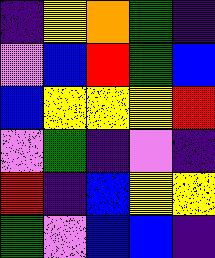[["indigo", "yellow", "orange", "green", "indigo"], ["violet", "blue", "red", "green", "blue"], ["blue", "yellow", "yellow", "yellow", "red"], ["violet", "green", "indigo", "violet", "indigo"], ["red", "indigo", "blue", "yellow", "yellow"], ["green", "violet", "blue", "blue", "indigo"]]